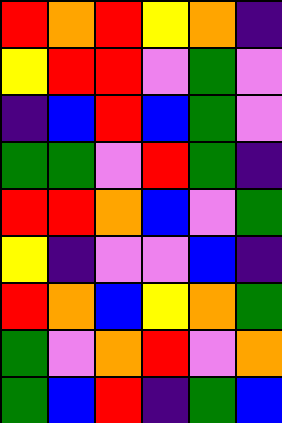[["red", "orange", "red", "yellow", "orange", "indigo"], ["yellow", "red", "red", "violet", "green", "violet"], ["indigo", "blue", "red", "blue", "green", "violet"], ["green", "green", "violet", "red", "green", "indigo"], ["red", "red", "orange", "blue", "violet", "green"], ["yellow", "indigo", "violet", "violet", "blue", "indigo"], ["red", "orange", "blue", "yellow", "orange", "green"], ["green", "violet", "orange", "red", "violet", "orange"], ["green", "blue", "red", "indigo", "green", "blue"]]